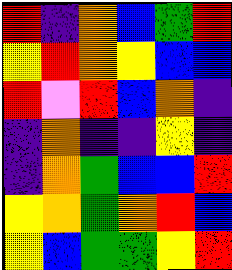[["red", "indigo", "orange", "blue", "green", "red"], ["yellow", "red", "orange", "yellow", "blue", "blue"], ["red", "violet", "red", "blue", "orange", "indigo"], ["indigo", "orange", "indigo", "indigo", "yellow", "indigo"], ["indigo", "orange", "green", "blue", "blue", "red"], ["yellow", "orange", "green", "orange", "red", "blue"], ["yellow", "blue", "green", "green", "yellow", "red"]]